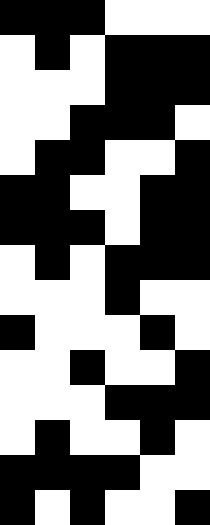[["black", "black", "black", "white", "white", "white"], ["white", "black", "white", "black", "black", "black"], ["white", "white", "white", "black", "black", "black"], ["white", "white", "black", "black", "black", "white"], ["white", "black", "black", "white", "white", "black"], ["black", "black", "white", "white", "black", "black"], ["black", "black", "black", "white", "black", "black"], ["white", "black", "white", "black", "black", "black"], ["white", "white", "white", "black", "white", "white"], ["black", "white", "white", "white", "black", "white"], ["white", "white", "black", "white", "white", "black"], ["white", "white", "white", "black", "black", "black"], ["white", "black", "white", "white", "black", "white"], ["black", "black", "black", "black", "white", "white"], ["black", "white", "black", "white", "white", "black"]]